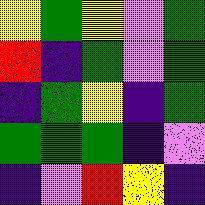[["yellow", "green", "yellow", "violet", "green"], ["red", "indigo", "green", "violet", "green"], ["indigo", "green", "yellow", "indigo", "green"], ["green", "green", "green", "indigo", "violet"], ["indigo", "violet", "red", "yellow", "indigo"]]